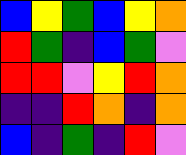[["blue", "yellow", "green", "blue", "yellow", "orange"], ["red", "green", "indigo", "blue", "green", "violet"], ["red", "red", "violet", "yellow", "red", "orange"], ["indigo", "indigo", "red", "orange", "indigo", "orange"], ["blue", "indigo", "green", "indigo", "red", "violet"]]